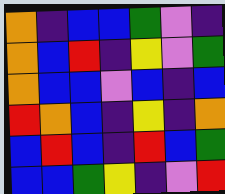[["orange", "indigo", "blue", "blue", "green", "violet", "indigo"], ["orange", "blue", "red", "indigo", "yellow", "violet", "green"], ["orange", "blue", "blue", "violet", "blue", "indigo", "blue"], ["red", "orange", "blue", "indigo", "yellow", "indigo", "orange"], ["blue", "red", "blue", "indigo", "red", "blue", "green"], ["blue", "blue", "green", "yellow", "indigo", "violet", "red"]]